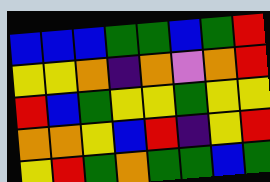[["blue", "blue", "blue", "green", "green", "blue", "green", "red"], ["yellow", "yellow", "orange", "indigo", "orange", "violet", "orange", "red"], ["red", "blue", "green", "yellow", "yellow", "green", "yellow", "yellow"], ["orange", "orange", "yellow", "blue", "red", "indigo", "yellow", "red"], ["yellow", "red", "green", "orange", "green", "green", "blue", "green"]]